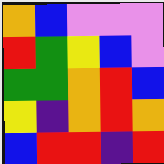[["orange", "blue", "violet", "violet", "violet"], ["red", "green", "yellow", "blue", "violet"], ["green", "green", "orange", "red", "blue"], ["yellow", "indigo", "orange", "red", "orange"], ["blue", "red", "red", "indigo", "red"]]